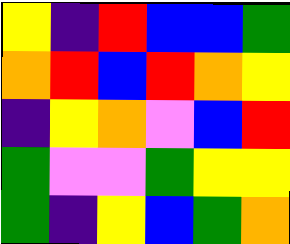[["yellow", "indigo", "red", "blue", "blue", "green"], ["orange", "red", "blue", "red", "orange", "yellow"], ["indigo", "yellow", "orange", "violet", "blue", "red"], ["green", "violet", "violet", "green", "yellow", "yellow"], ["green", "indigo", "yellow", "blue", "green", "orange"]]